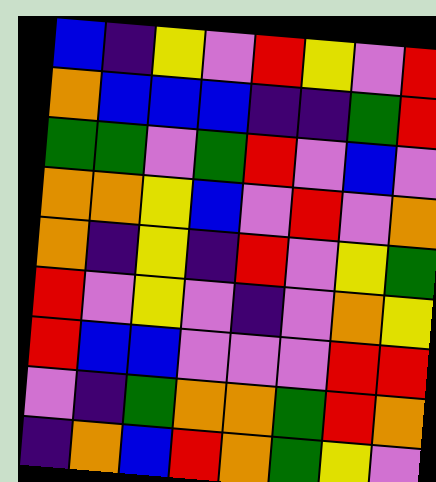[["blue", "indigo", "yellow", "violet", "red", "yellow", "violet", "red"], ["orange", "blue", "blue", "blue", "indigo", "indigo", "green", "red"], ["green", "green", "violet", "green", "red", "violet", "blue", "violet"], ["orange", "orange", "yellow", "blue", "violet", "red", "violet", "orange"], ["orange", "indigo", "yellow", "indigo", "red", "violet", "yellow", "green"], ["red", "violet", "yellow", "violet", "indigo", "violet", "orange", "yellow"], ["red", "blue", "blue", "violet", "violet", "violet", "red", "red"], ["violet", "indigo", "green", "orange", "orange", "green", "red", "orange"], ["indigo", "orange", "blue", "red", "orange", "green", "yellow", "violet"]]